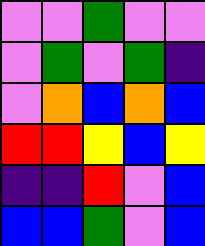[["violet", "violet", "green", "violet", "violet"], ["violet", "green", "violet", "green", "indigo"], ["violet", "orange", "blue", "orange", "blue"], ["red", "red", "yellow", "blue", "yellow"], ["indigo", "indigo", "red", "violet", "blue"], ["blue", "blue", "green", "violet", "blue"]]